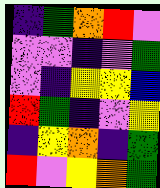[["indigo", "green", "orange", "red", "violet"], ["violet", "violet", "indigo", "violet", "green"], ["violet", "indigo", "yellow", "yellow", "blue"], ["red", "green", "indigo", "violet", "yellow"], ["indigo", "yellow", "orange", "indigo", "green"], ["red", "violet", "yellow", "orange", "green"]]